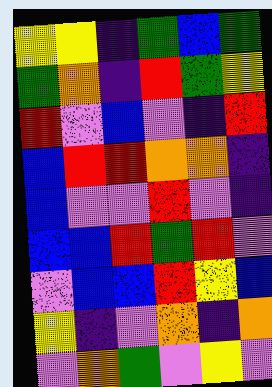[["yellow", "yellow", "indigo", "green", "blue", "green"], ["green", "orange", "indigo", "red", "green", "yellow"], ["red", "violet", "blue", "violet", "indigo", "red"], ["blue", "red", "red", "orange", "orange", "indigo"], ["blue", "violet", "violet", "red", "violet", "indigo"], ["blue", "blue", "red", "green", "red", "violet"], ["violet", "blue", "blue", "red", "yellow", "blue"], ["yellow", "indigo", "violet", "orange", "indigo", "orange"], ["violet", "orange", "green", "violet", "yellow", "violet"]]